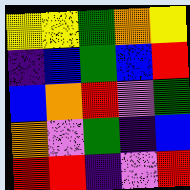[["yellow", "yellow", "green", "orange", "yellow"], ["indigo", "blue", "green", "blue", "red"], ["blue", "orange", "red", "violet", "green"], ["orange", "violet", "green", "indigo", "blue"], ["red", "red", "indigo", "violet", "red"]]